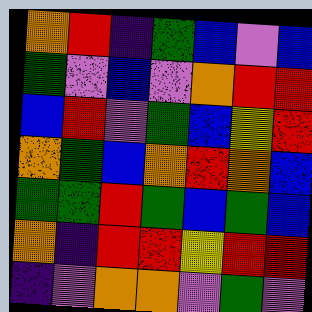[["orange", "red", "indigo", "green", "blue", "violet", "blue"], ["green", "violet", "blue", "violet", "orange", "red", "red"], ["blue", "red", "violet", "green", "blue", "yellow", "red"], ["orange", "green", "blue", "orange", "red", "orange", "blue"], ["green", "green", "red", "green", "blue", "green", "blue"], ["orange", "indigo", "red", "red", "yellow", "red", "red"], ["indigo", "violet", "orange", "orange", "violet", "green", "violet"]]